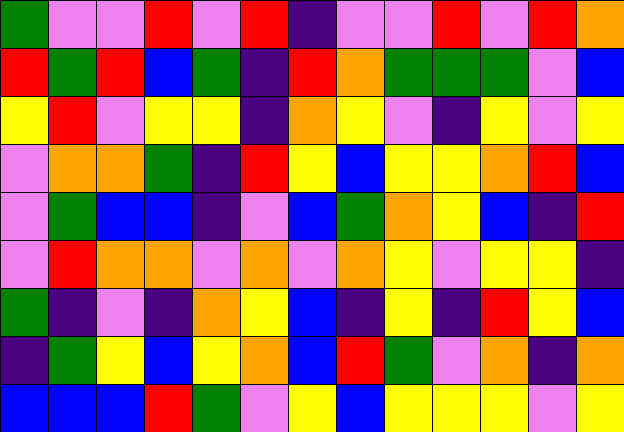[["green", "violet", "violet", "red", "violet", "red", "indigo", "violet", "violet", "red", "violet", "red", "orange"], ["red", "green", "red", "blue", "green", "indigo", "red", "orange", "green", "green", "green", "violet", "blue"], ["yellow", "red", "violet", "yellow", "yellow", "indigo", "orange", "yellow", "violet", "indigo", "yellow", "violet", "yellow"], ["violet", "orange", "orange", "green", "indigo", "red", "yellow", "blue", "yellow", "yellow", "orange", "red", "blue"], ["violet", "green", "blue", "blue", "indigo", "violet", "blue", "green", "orange", "yellow", "blue", "indigo", "red"], ["violet", "red", "orange", "orange", "violet", "orange", "violet", "orange", "yellow", "violet", "yellow", "yellow", "indigo"], ["green", "indigo", "violet", "indigo", "orange", "yellow", "blue", "indigo", "yellow", "indigo", "red", "yellow", "blue"], ["indigo", "green", "yellow", "blue", "yellow", "orange", "blue", "red", "green", "violet", "orange", "indigo", "orange"], ["blue", "blue", "blue", "red", "green", "violet", "yellow", "blue", "yellow", "yellow", "yellow", "violet", "yellow"]]